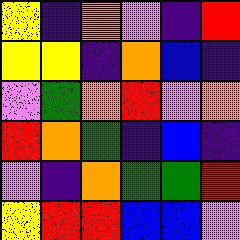[["yellow", "indigo", "orange", "violet", "indigo", "red"], ["yellow", "yellow", "indigo", "orange", "blue", "indigo"], ["violet", "green", "orange", "red", "violet", "orange"], ["red", "orange", "green", "indigo", "blue", "indigo"], ["violet", "indigo", "orange", "green", "green", "red"], ["yellow", "red", "red", "blue", "blue", "violet"]]